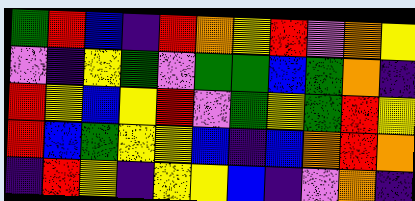[["green", "red", "blue", "indigo", "red", "orange", "yellow", "red", "violet", "orange", "yellow"], ["violet", "indigo", "yellow", "green", "violet", "green", "green", "blue", "green", "orange", "indigo"], ["red", "yellow", "blue", "yellow", "red", "violet", "green", "yellow", "green", "red", "yellow"], ["red", "blue", "green", "yellow", "yellow", "blue", "indigo", "blue", "orange", "red", "orange"], ["indigo", "red", "yellow", "indigo", "yellow", "yellow", "blue", "indigo", "violet", "orange", "indigo"]]